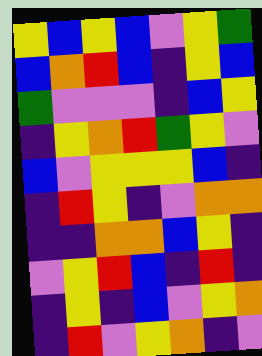[["yellow", "blue", "yellow", "blue", "violet", "yellow", "green"], ["blue", "orange", "red", "blue", "indigo", "yellow", "blue"], ["green", "violet", "violet", "violet", "indigo", "blue", "yellow"], ["indigo", "yellow", "orange", "red", "green", "yellow", "violet"], ["blue", "violet", "yellow", "yellow", "yellow", "blue", "indigo"], ["indigo", "red", "yellow", "indigo", "violet", "orange", "orange"], ["indigo", "indigo", "orange", "orange", "blue", "yellow", "indigo"], ["violet", "yellow", "red", "blue", "indigo", "red", "indigo"], ["indigo", "yellow", "indigo", "blue", "violet", "yellow", "orange"], ["indigo", "red", "violet", "yellow", "orange", "indigo", "violet"]]